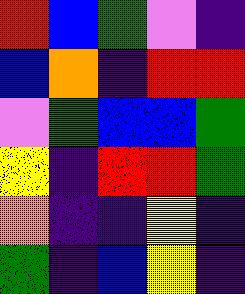[["red", "blue", "green", "violet", "indigo"], ["blue", "orange", "indigo", "red", "red"], ["violet", "green", "blue", "blue", "green"], ["yellow", "indigo", "red", "red", "green"], ["orange", "indigo", "indigo", "yellow", "indigo"], ["green", "indigo", "blue", "yellow", "indigo"]]